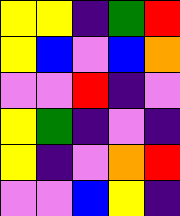[["yellow", "yellow", "indigo", "green", "red"], ["yellow", "blue", "violet", "blue", "orange"], ["violet", "violet", "red", "indigo", "violet"], ["yellow", "green", "indigo", "violet", "indigo"], ["yellow", "indigo", "violet", "orange", "red"], ["violet", "violet", "blue", "yellow", "indigo"]]